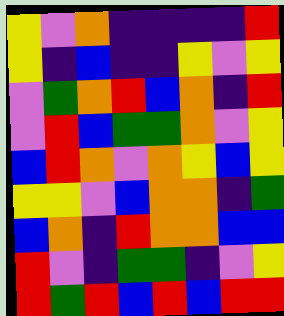[["yellow", "violet", "orange", "indigo", "indigo", "indigo", "indigo", "red"], ["yellow", "indigo", "blue", "indigo", "indigo", "yellow", "violet", "yellow"], ["violet", "green", "orange", "red", "blue", "orange", "indigo", "red"], ["violet", "red", "blue", "green", "green", "orange", "violet", "yellow"], ["blue", "red", "orange", "violet", "orange", "yellow", "blue", "yellow"], ["yellow", "yellow", "violet", "blue", "orange", "orange", "indigo", "green"], ["blue", "orange", "indigo", "red", "orange", "orange", "blue", "blue"], ["red", "violet", "indigo", "green", "green", "indigo", "violet", "yellow"], ["red", "green", "red", "blue", "red", "blue", "red", "red"]]